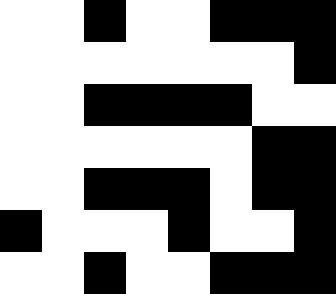[["white", "white", "black", "white", "white", "black", "black", "black"], ["white", "white", "white", "white", "white", "white", "white", "black"], ["white", "white", "black", "black", "black", "black", "white", "white"], ["white", "white", "white", "white", "white", "white", "black", "black"], ["white", "white", "black", "black", "black", "white", "black", "black"], ["black", "white", "white", "white", "black", "white", "white", "black"], ["white", "white", "black", "white", "white", "black", "black", "black"]]